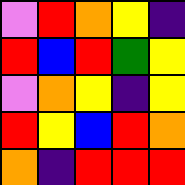[["violet", "red", "orange", "yellow", "indigo"], ["red", "blue", "red", "green", "yellow"], ["violet", "orange", "yellow", "indigo", "yellow"], ["red", "yellow", "blue", "red", "orange"], ["orange", "indigo", "red", "red", "red"]]